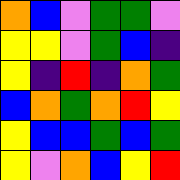[["orange", "blue", "violet", "green", "green", "violet"], ["yellow", "yellow", "violet", "green", "blue", "indigo"], ["yellow", "indigo", "red", "indigo", "orange", "green"], ["blue", "orange", "green", "orange", "red", "yellow"], ["yellow", "blue", "blue", "green", "blue", "green"], ["yellow", "violet", "orange", "blue", "yellow", "red"]]